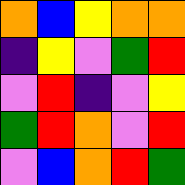[["orange", "blue", "yellow", "orange", "orange"], ["indigo", "yellow", "violet", "green", "red"], ["violet", "red", "indigo", "violet", "yellow"], ["green", "red", "orange", "violet", "red"], ["violet", "blue", "orange", "red", "green"]]